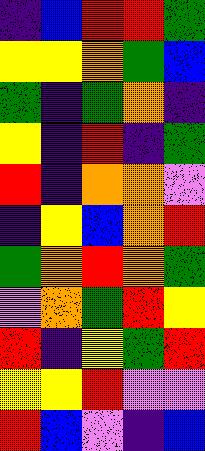[["indigo", "blue", "red", "red", "green"], ["yellow", "yellow", "orange", "green", "blue"], ["green", "indigo", "green", "orange", "indigo"], ["yellow", "indigo", "red", "indigo", "green"], ["red", "indigo", "orange", "orange", "violet"], ["indigo", "yellow", "blue", "orange", "red"], ["green", "orange", "red", "orange", "green"], ["violet", "orange", "green", "red", "yellow"], ["red", "indigo", "yellow", "green", "red"], ["yellow", "yellow", "red", "violet", "violet"], ["red", "blue", "violet", "indigo", "blue"]]